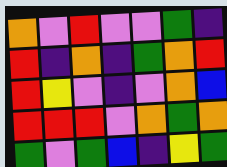[["orange", "violet", "red", "violet", "violet", "green", "indigo"], ["red", "indigo", "orange", "indigo", "green", "orange", "red"], ["red", "yellow", "violet", "indigo", "violet", "orange", "blue"], ["red", "red", "red", "violet", "orange", "green", "orange"], ["green", "violet", "green", "blue", "indigo", "yellow", "green"]]